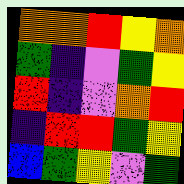[["orange", "orange", "red", "yellow", "orange"], ["green", "indigo", "violet", "green", "yellow"], ["red", "indigo", "violet", "orange", "red"], ["indigo", "red", "red", "green", "yellow"], ["blue", "green", "yellow", "violet", "green"]]